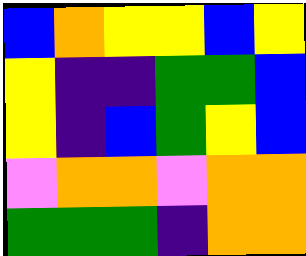[["blue", "orange", "yellow", "yellow", "blue", "yellow"], ["yellow", "indigo", "indigo", "green", "green", "blue"], ["yellow", "indigo", "blue", "green", "yellow", "blue"], ["violet", "orange", "orange", "violet", "orange", "orange"], ["green", "green", "green", "indigo", "orange", "orange"]]